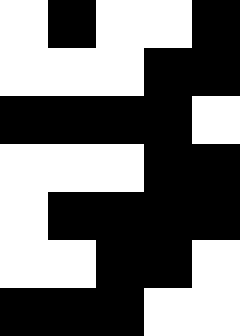[["white", "black", "white", "white", "black"], ["white", "white", "white", "black", "black"], ["black", "black", "black", "black", "white"], ["white", "white", "white", "black", "black"], ["white", "black", "black", "black", "black"], ["white", "white", "black", "black", "white"], ["black", "black", "black", "white", "white"]]